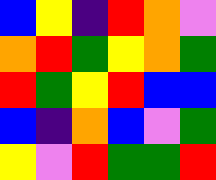[["blue", "yellow", "indigo", "red", "orange", "violet"], ["orange", "red", "green", "yellow", "orange", "green"], ["red", "green", "yellow", "red", "blue", "blue"], ["blue", "indigo", "orange", "blue", "violet", "green"], ["yellow", "violet", "red", "green", "green", "red"]]